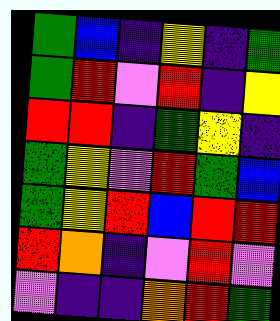[["green", "blue", "indigo", "yellow", "indigo", "green"], ["green", "red", "violet", "red", "indigo", "yellow"], ["red", "red", "indigo", "green", "yellow", "indigo"], ["green", "yellow", "violet", "red", "green", "blue"], ["green", "yellow", "red", "blue", "red", "red"], ["red", "orange", "indigo", "violet", "red", "violet"], ["violet", "indigo", "indigo", "orange", "red", "green"]]